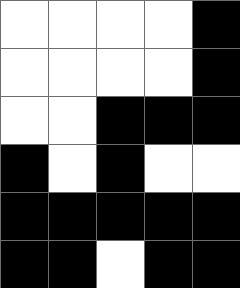[["white", "white", "white", "white", "black"], ["white", "white", "white", "white", "black"], ["white", "white", "black", "black", "black"], ["black", "white", "black", "white", "white"], ["black", "black", "black", "black", "black"], ["black", "black", "white", "black", "black"]]